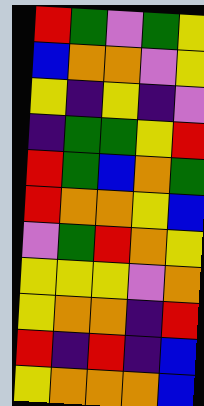[["red", "green", "violet", "green", "yellow"], ["blue", "orange", "orange", "violet", "yellow"], ["yellow", "indigo", "yellow", "indigo", "violet"], ["indigo", "green", "green", "yellow", "red"], ["red", "green", "blue", "orange", "green"], ["red", "orange", "orange", "yellow", "blue"], ["violet", "green", "red", "orange", "yellow"], ["yellow", "yellow", "yellow", "violet", "orange"], ["yellow", "orange", "orange", "indigo", "red"], ["red", "indigo", "red", "indigo", "blue"], ["yellow", "orange", "orange", "orange", "blue"]]